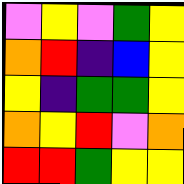[["violet", "yellow", "violet", "green", "yellow"], ["orange", "red", "indigo", "blue", "yellow"], ["yellow", "indigo", "green", "green", "yellow"], ["orange", "yellow", "red", "violet", "orange"], ["red", "red", "green", "yellow", "yellow"]]